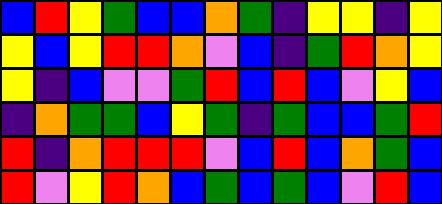[["blue", "red", "yellow", "green", "blue", "blue", "orange", "green", "indigo", "yellow", "yellow", "indigo", "yellow"], ["yellow", "blue", "yellow", "red", "red", "orange", "violet", "blue", "indigo", "green", "red", "orange", "yellow"], ["yellow", "indigo", "blue", "violet", "violet", "green", "red", "blue", "red", "blue", "violet", "yellow", "blue"], ["indigo", "orange", "green", "green", "blue", "yellow", "green", "indigo", "green", "blue", "blue", "green", "red"], ["red", "indigo", "orange", "red", "red", "red", "violet", "blue", "red", "blue", "orange", "green", "blue"], ["red", "violet", "yellow", "red", "orange", "blue", "green", "blue", "green", "blue", "violet", "red", "blue"]]